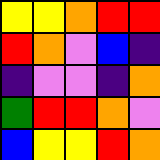[["yellow", "yellow", "orange", "red", "red"], ["red", "orange", "violet", "blue", "indigo"], ["indigo", "violet", "violet", "indigo", "orange"], ["green", "red", "red", "orange", "violet"], ["blue", "yellow", "yellow", "red", "orange"]]